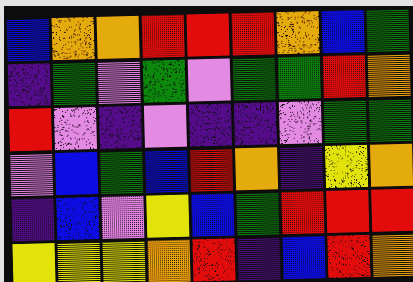[["blue", "orange", "orange", "red", "red", "red", "orange", "blue", "green"], ["indigo", "green", "violet", "green", "violet", "green", "green", "red", "orange"], ["red", "violet", "indigo", "violet", "indigo", "indigo", "violet", "green", "green"], ["violet", "blue", "green", "blue", "red", "orange", "indigo", "yellow", "orange"], ["indigo", "blue", "violet", "yellow", "blue", "green", "red", "red", "red"], ["yellow", "yellow", "yellow", "orange", "red", "indigo", "blue", "red", "orange"]]